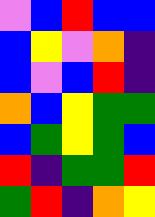[["violet", "blue", "red", "blue", "blue"], ["blue", "yellow", "violet", "orange", "indigo"], ["blue", "violet", "blue", "red", "indigo"], ["orange", "blue", "yellow", "green", "green"], ["blue", "green", "yellow", "green", "blue"], ["red", "indigo", "green", "green", "red"], ["green", "red", "indigo", "orange", "yellow"]]